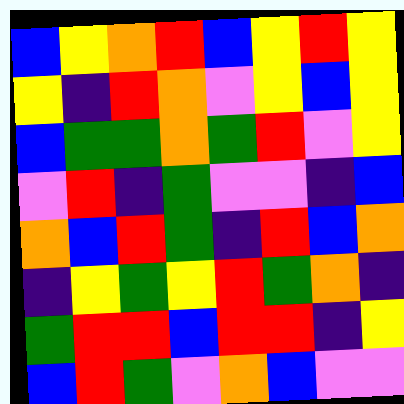[["blue", "yellow", "orange", "red", "blue", "yellow", "red", "yellow"], ["yellow", "indigo", "red", "orange", "violet", "yellow", "blue", "yellow"], ["blue", "green", "green", "orange", "green", "red", "violet", "yellow"], ["violet", "red", "indigo", "green", "violet", "violet", "indigo", "blue"], ["orange", "blue", "red", "green", "indigo", "red", "blue", "orange"], ["indigo", "yellow", "green", "yellow", "red", "green", "orange", "indigo"], ["green", "red", "red", "blue", "red", "red", "indigo", "yellow"], ["blue", "red", "green", "violet", "orange", "blue", "violet", "violet"]]